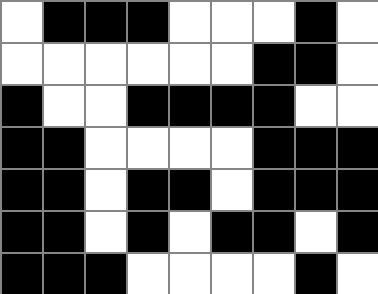[["white", "black", "black", "black", "white", "white", "white", "black", "white"], ["white", "white", "white", "white", "white", "white", "black", "black", "white"], ["black", "white", "white", "black", "black", "black", "black", "white", "white"], ["black", "black", "white", "white", "white", "white", "black", "black", "black"], ["black", "black", "white", "black", "black", "white", "black", "black", "black"], ["black", "black", "white", "black", "white", "black", "black", "white", "black"], ["black", "black", "black", "white", "white", "white", "white", "black", "white"]]